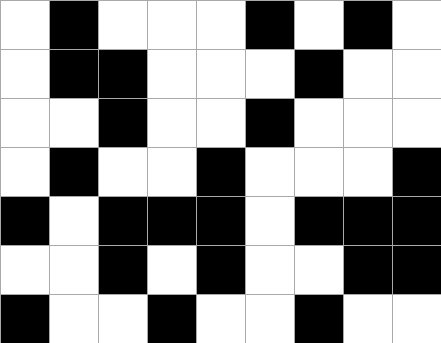[["white", "black", "white", "white", "white", "black", "white", "black", "white"], ["white", "black", "black", "white", "white", "white", "black", "white", "white"], ["white", "white", "black", "white", "white", "black", "white", "white", "white"], ["white", "black", "white", "white", "black", "white", "white", "white", "black"], ["black", "white", "black", "black", "black", "white", "black", "black", "black"], ["white", "white", "black", "white", "black", "white", "white", "black", "black"], ["black", "white", "white", "black", "white", "white", "black", "white", "white"]]